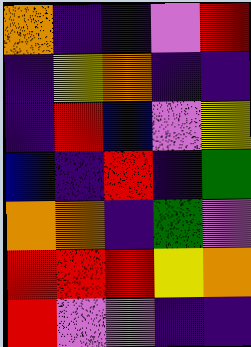[["orange", "indigo", "indigo", "violet", "red"], ["indigo", "yellow", "orange", "indigo", "indigo"], ["indigo", "red", "blue", "violet", "yellow"], ["blue", "indigo", "red", "indigo", "green"], ["orange", "orange", "indigo", "green", "violet"], ["red", "red", "red", "yellow", "orange"], ["red", "violet", "violet", "indigo", "indigo"]]